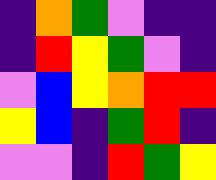[["indigo", "orange", "green", "violet", "indigo", "indigo"], ["indigo", "red", "yellow", "green", "violet", "indigo"], ["violet", "blue", "yellow", "orange", "red", "red"], ["yellow", "blue", "indigo", "green", "red", "indigo"], ["violet", "violet", "indigo", "red", "green", "yellow"]]